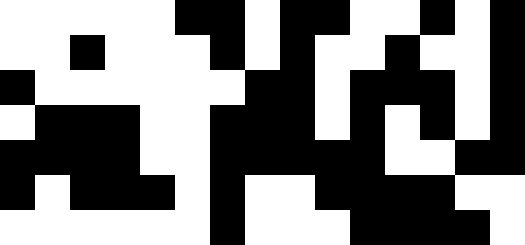[["white", "white", "white", "white", "white", "black", "black", "white", "black", "black", "white", "white", "black", "white", "black"], ["white", "white", "black", "white", "white", "white", "black", "white", "black", "white", "white", "black", "white", "white", "black"], ["black", "white", "white", "white", "white", "white", "white", "black", "black", "white", "black", "black", "black", "white", "black"], ["white", "black", "black", "black", "white", "white", "black", "black", "black", "white", "black", "white", "black", "white", "black"], ["black", "black", "black", "black", "white", "white", "black", "black", "black", "black", "black", "white", "white", "black", "black"], ["black", "white", "black", "black", "black", "white", "black", "white", "white", "black", "black", "black", "black", "white", "white"], ["white", "white", "white", "white", "white", "white", "black", "white", "white", "white", "black", "black", "black", "black", "white"]]